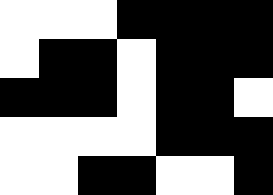[["white", "white", "white", "black", "black", "black", "black"], ["white", "black", "black", "white", "black", "black", "black"], ["black", "black", "black", "white", "black", "black", "white"], ["white", "white", "white", "white", "black", "black", "black"], ["white", "white", "black", "black", "white", "white", "black"]]